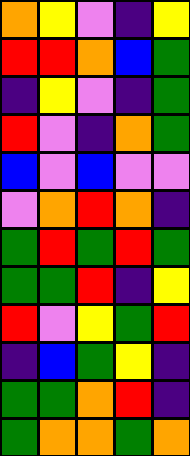[["orange", "yellow", "violet", "indigo", "yellow"], ["red", "red", "orange", "blue", "green"], ["indigo", "yellow", "violet", "indigo", "green"], ["red", "violet", "indigo", "orange", "green"], ["blue", "violet", "blue", "violet", "violet"], ["violet", "orange", "red", "orange", "indigo"], ["green", "red", "green", "red", "green"], ["green", "green", "red", "indigo", "yellow"], ["red", "violet", "yellow", "green", "red"], ["indigo", "blue", "green", "yellow", "indigo"], ["green", "green", "orange", "red", "indigo"], ["green", "orange", "orange", "green", "orange"]]